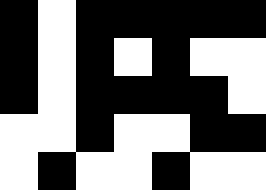[["black", "white", "black", "black", "black", "black", "black"], ["black", "white", "black", "white", "black", "white", "white"], ["black", "white", "black", "black", "black", "black", "white"], ["white", "white", "black", "white", "white", "black", "black"], ["white", "black", "white", "white", "black", "white", "white"]]